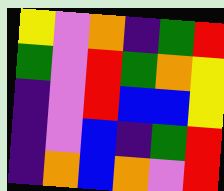[["yellow", "violet", "orange", "indigo", "green", "red"], ["green", "violet", "red", "green", "orange", "yellow"], ["indigo", "violet", "red", "blue", "blue", "yellow"], ["indigo", "violet", "blue", "indigo", "green", "red"], ["indigo", "orange", "blue", "orange", "violet", "red"]]